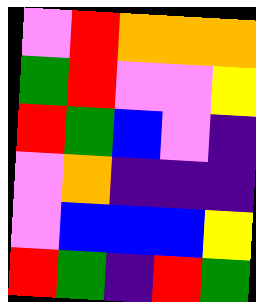[["violet", "red", "orange", "orange", "orange"], ["green", "red", "violet", "violet", "yellow"], ["red", "green", "blue", "violet", "indigo"], ["violet", "orange", "indigo", "indigo", "indigo"], ["violet", "blue", "blue", "blue", "yellow"], ["red", "green", "indigo", "red", "green"]]